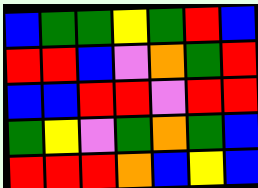[["blue", "green", "green", "yellow", "green", "red", "blue"], ["red", "red", "blue", "violet", "orange", "green", "red"], ["blue", "blue", "red", "red", "violet", "red", "red"], ["green", "yellow", "violet", "green", "orange", "green", "blue"], ["red", "red", "red", "orange", "blue", "yellow", "blue"]]